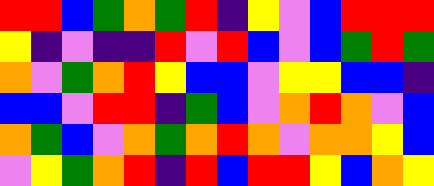[["red", "red", "blue", "green", "orange", "green", "red", "indigo", "yellow", "violet", "blue", "red", "red", "red"], ["yellow", "indigo", "violet", "indigo", "indigo", "red", "violet", "red", "blue", "violet", "blue", "green", "red", "green"], ["orange", "violet", "green", "orange", "red", "yellow", "blue", "blue", "violet", "yellow", "yellow", "blue", "blue", "indigo"], ["blue", "blue", "violet", "red", "red", "indigo", "green", "blue", "violet", "orange", "red", "orange", "violet", "blue"], ["orange", "green", "blue", "violet", "orange", "green", "orange", "red", "orange", "violet", "orange", "orange", "yellow", "blue"], ["violet", "yellow", "green", "orange", "red", "indigo", "red", "blue", "red", "red", "yellow", "blue", "orange", "yellow"]]